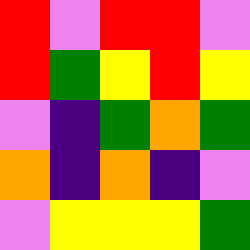[["red", "violet", "red", "red", "violet"], ["red", "green", "yellow", "red", "yellow"], ["violet", "indigo", "green", "orange", "green"], ["orange", "indigo", "orange", "indigo", "violet"], ["violet", "yellow", "yellow", "yellow", "green"]]